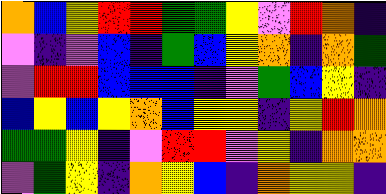[["orange", "blue", "yellow", "red", "red", "green", "green", "yellow", "violet", "red", "orange", "indigo"], ["violet", "indigo", "violet", "blue", "indigo", "green", "blue", "yellow", "orange", "indigo", "orange", "green"], ["violet", "red", "red", "blue", "blue", "blue", "indigo", "violet", "green", "blue", "yellow", "indigo"], ["blue", "yellow", "blue", "yellow", "orange", "blue", "yellow", "yellow", "indigo", "yellow", "red", "orange"], ["green", "green", "yellow", "indigo", "violet", "red", "red", "violet", "yellow", "indigo", "orange", "orange"], ["violet", "green", "yellow", "indigo", "orange", "yellow", "blue", "indigo", "orange", "yellow", "yellow", "indigo"]]